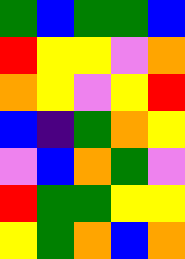[["green", "blue", "green", "green", "blue"], ["red", "yellow", "yellow", "violet", "orange"], ["orange", "yellow", "violet", "yellow", "red"], ["blue", "indigo", "green", "orange", "yellow"], ["violet", "blue", "orange", "green", "violet"], ["red", "green", "green", "yellow", "yellow"], ["yellow", "green", "orange", "blue", "orange"]]